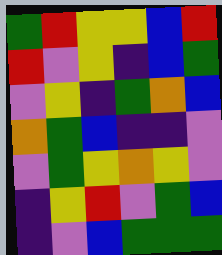[["green", "red", "yellow", "yellow", "blue", "red"], ["red", "violet", "yellow", "indigo", "blue", "green"], ["violet", "yellow", "indigo", "green", "orange", "blue"], ["orange", "green", "blue", "indigo", "indigo", "violet"], ["violet", "green", "yellow", "orange", "yellow", "violet"], ["indigo", "yellow", "red", "violet", "green", "blue"], ["indigo", "violet", "blue", "green", "green", "green"]]